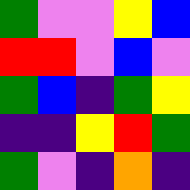[["green", "violet", "violet", "yellow", "blue"], ["red", "red", "violet", "blue", "violet"], ["green", "blue", "indigo", "green", "yellow"], ["indigo", "indigo", "yellow", "red", "green"], ["green", "violet", "indigo", "orange", "indigo"]]